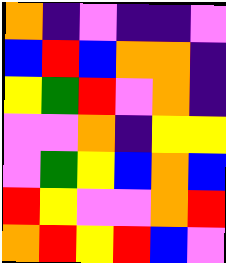[["orange", "indigo", "violet", "indigo", "indigo", "violet"], ["blue", "red", "blue", "orange", "orange", "indigo"], ["yellow", "green", "red", "violet", "orange", "indigo"], ["violet", "violet", "orange", "indigo", "yellow", "yellow"], ["violet", "green", "yellow", "blue", "orange", "blue"], ["red", "yellow", "violet", "violet", "orange", "red"], ["orange", "red", "yellow", "red", "blue", "violet"]]